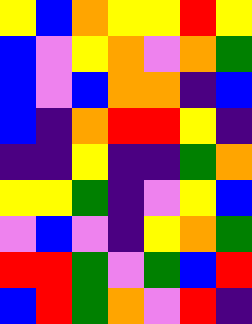[["yellow", "blue", "orange", "yellow", "yellow", "red", "yellow"], ["blue", "violet", "yellow", "orange", "violet", "orange", "green"], ["blue", "violet", "blue", "orange", "orange", "indigo", "blue"], ["blue", "indigo", "orange", "red", "red", "yellow", "indigo"], ["indigo", "indigo", "yellow", "indigo", "indigo", "green", "orange"], ["yellow", "yellow", "green", "indigo", "violet", "yellow", "blue"], ["violet", "blue", "violet", "indigo", "yellow", "orange", "green"], ["red", "red", "green", "violet", "green", "blue", "red"], ["blue", "red", "green", "orange", "violet", "red", "indigo"]]